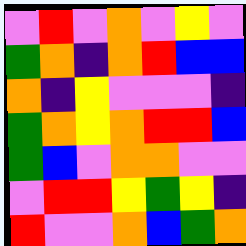[["violet", "red", "violet", "orange", "violet", "yellow", "violet"], ["green", "orange", "indigo", "orange", "red", "blue", "blue"], ["orange", "indigo", "yellow", "violet", "violet", "violet", "indigo"], ["green", "orange", "yellow", "orange", "red", "red", "blue"], ["green", "blue", "violet", "orange", "orange", "violet", "violet"], ["violet", "red", "red", "yellow", "green", "yellow", "indigo"], ["red", "violet", "violet", "orange", "blue", "green", "orange"]]